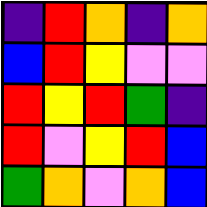[["indigo", "red", "orange", "indigo", "orange"], ["blue", "red", "yellow", "violet", "violet"], ["red", "yellow", "red", "green", "indigo"], ["red", "violet", "yellow", "red", "blue"], ["green", "orange", "violet", "orange", "blue"]]